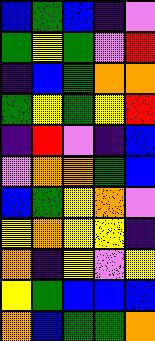[["blue", "green", "blue", "indigo", "violet"], ["green", "yellow", "green", "violet", "red"], ["indigo", "blue", "green", "orange", "orange"], ["green", "yellow", "green", "yellow", "red"], ["indigo", "red", "violet", "indigo", "blue"], ["violet", "orange", "orange", "green", "blue"], ["blue", "green", "yellow", "orange", "violet"], ["yellow", "orange", "yellow", "yellow", "indigo"], ["orange", "indigo", "yellow", "violet", "yellow"], ["yellow", "green", "blue", "blue", "blue"], ["orange", "blue", "green", "green", "orange"]]